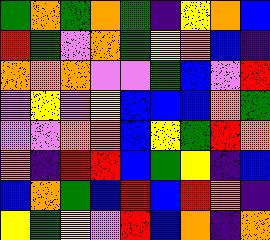[["green", "orange", "green", "orange", "green", "indigo", "yellow", "orange", "blue"], ["red", "green", "violet", "orange", "green", "yellow", "orange", "blue", "indigo"], ["orange", "orange", "orange", "violet", "violet", "green", "blue", "violet", "red"], ["violet", "yellow", "violet", "yellow", "blue", "blue", "blue", "orange", "green"], ["violet", "violet", "orange", "orange", "blue", "yellow", "green", "red", "orange"], ["orange", "indigo", "red", "red", "blue", "green", "yellow", "indigo", "blue"], ["blue", "orange", "green", "blue", "red", "blue", "red", "orange", "indigo"], ["yellow", "green", "yellow", "violet", "red", "blue", "orange", "indigo", "orange"]]